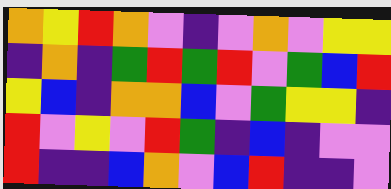[["orange", "yellow", "red", "orange", "violet", "indigo", "violet", "orange", "violet", "yellow", "yellow"], ["indigo", "orange", "indigo", "green", "red", "green", "red", "violet", "green", "blue", "red"], ["yellow", "blue", "indigo", "orange", "orange", "blue", "violet", "green", "yellow", "yellow", "indigo"], ["red", "violet", "yellow", "violet", "red", "green", "indigo", "blue", "indigo", "violet", "violet"], ["red", "indigo", "indigo", "blue", "orange", "violet", "blue", "red", "indigo", "indigo", "violet"]]